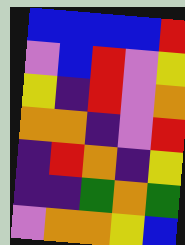[["blue", "blue", "blue", "blue", "red"], ["violet", "blue", "red", "violet", "yellow"], ["yellow", "indigo", "red", "violet", "orange"], ["orange", "orange", "indigo", "violet", "red"], ["indigo", "red", "orange", "indigo", "yellow"], ["indigo", "indigo", "green", "orange", "green"], ["violet", "orange", "orange", "yellow", "blue"]]